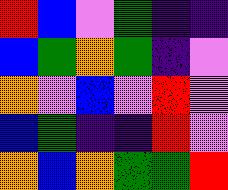[["red", "blue", "violet", "green", "indigo", "indigo"], ["blue", "green", "orange", "green", "indigo", "violet"], ["orange", "violet", "blue", "violet", "red", "violet"], ["blue", "green", "indigo", "indigo", "red", "violet"], ["orange", "blue", "orange", "green", "green", "red"]]